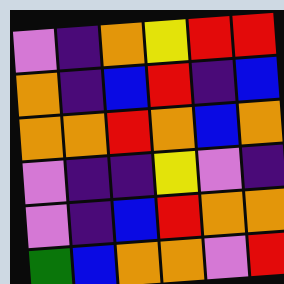[["violet", "indigo", "orange", "yellow", "red", "red"], ["orange", "indigo", "blue", "red", "indigo", "blue"], ["orange", "orange", "red", "orange", "blue", "orange"], ["violet", "indigo", "indigo", "yellow", "violet", "indigo"], ["violet", "indigo", "blue", "red", "orange", "orange"], ["green", "blue", "orange", "orange", "violet", "red"]]